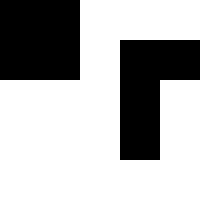[["black", "black", "white", "white", "white"], ["black", "black", "white", "black", "black"], ["white", "white", "white", "black", "white"], ["white", "white", "white", "black", "white"], ["white", "white", "white", "white", "white"]]